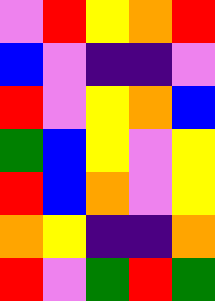[["violet", "red", "yellow", "orange", "red"], ["blue", "violet", "indigo", "indigo", "violet"], ["red", "violet", "yellow", "orange", "blue"], ["green", "blue", "yellow", "violet", "yellow"], ["red", "blue", "orange", "violet", "yellow"], ["orange", "yellow", "indigo", "indigo", "orange"], ["red", "violet", "green", "red", "green"]]